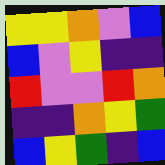[["yellow", "yellow", "orange", "violet", "blue"], ["blue", "violet", "yellow", "indigo", "indigo"], ["red", "violet", "violet", "red", "orange"], ["indigo", "indigo", "orange", "yellow", "green"], ["blue", "yellow", "green", "indigo", "blue"]]